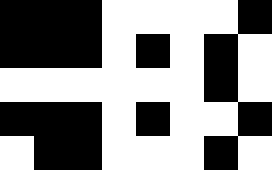[["black", "black", "black", "white", "white", "white", "white", "black"], ["black", "black", "black", "white", "black", "white", "black", "white"], ["white", "white", "white", "white", "white", "white", "black", "white"], ["black", "black", "black", "white", "black", "white", "white", "black"], ["white", "black", "black", "white", "white", "white", "black", "white"]]